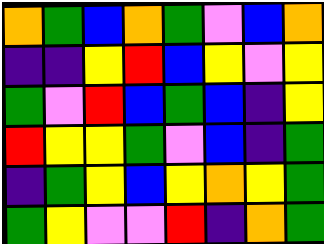[["orange", "green", "blue", "orange", "green", "violet", "blue", "orange"], ["indigo", "indigo", "yellow", "red", "blue", "yellow", "violet", "yellow"], ["green", "violet", "red", "blue", "green", "blue", "indigo", "yellow"], ["red", "yellow", "yellow", "green", "violet", "blue", "indigo", "green"], ["indigo", "green", "yellow", "blue", "yellow", "orange", "yellow", "green"], ["green", "yellow", "violet", "violet", "red", "indigo", "orange", "green"]]